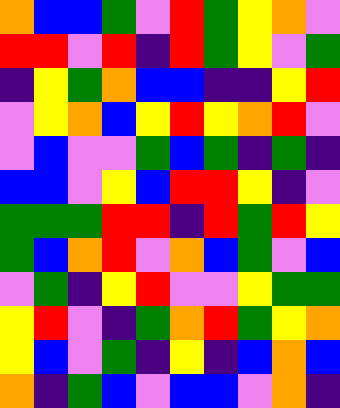[["orange", "blue", "blue", "green", "violet", "red", "green", "yellow", "orange", "violet"], ["red", "red", "violet", "red", "indigo", "red", "green", "yellow", "violet", "green"], ["indigo", "yellow", "green", "orange", "blue", "blue", "indigo", "indigo", "yellow", "red"], ["violet", "yellow", "orange", "blue", "yellow", "red", "yellow", "orange", "red", "violet"], ["violet", "blue", "violet", "violet", "green", "blue", "green", "indigo", "green", "indigo"], ["blue", "blue", "violet", "yellow", "blue", "red", "red", "yellow", "indigo", "violet"], ["green", "green", "green", "red", "red", "indigo", "red", "green", "red", "yellow"], ["green", "blue", "orange", "red", "violet", "orange", "blue", "green", "violet", "blue"], ["violet", "green", "indigo", "yellow", "red", "violet", "violet", "yellow", "green", "green"], ["yellow", "red", "violet", "indigo", "green", "orange", "red", "green", "yellow", "orange"], ["yellow", "blue", "violet", "green", "indigo", "yellow", "indigo", "blue", "orange", "blue"], ["orange", "indigo", "green", "blue", "violet", "blue", "blue", "violet", "orange", "indigo"]]